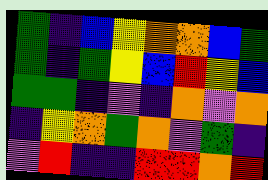[["green", "indigo", "blue", "yellow", "orange", "orange", "blue", "green"], ["green", "indigo", "green", "yellow", "blue", "red", "yellow", "blue"], ["green", "green", "indigo", "violet", "indigo", "orange", "violet", "orange"], ["indigo", "yellow", "orange", "green", "orange", "violet", "green", "indigo"], ["violet", "red", "indigo", "indigo", "red", "red", "orange", "red"]]